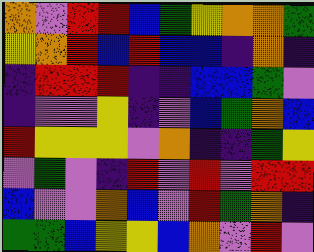[["orange", "violet", "red", "red", "blue", "green", "yellow", "orange", "orange", "green"], ["yellow", "orange", "red", "blue", "red", "blue", "blue", "indigo", "orange", "indigo"], ["indigo", "red", "red", "red", "indigo", "indigo", "blue", "blue", "green", "violet"], ["indigo", "violet", "violet", "yellow", "indigo", "violet", "blue", "green", "orange", "blue"], ["red", "yellow", "yellow", "yellow", "violet", "orange", "indigo", "indigo", "green", "yellow"], ["violet", "green", "violet", "indigo", "red", "violet", "red", "violet", "red", "red"], ["blue", "violet", "violet", "orange", "blue", "violet", "red", "green", "orange", "indigo"], ["green", "green", "blue", "yellow", "yellow", "blue", "orange", "violet", "red", "violet"]]